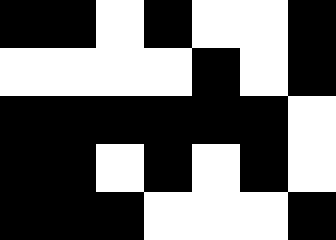[["black", "black", "white", "black", "white", "white", "black"], ["white", "white", "white", "white", "black", "white", "black"], ["black", "black", "black", "black", "black", "black", "white"], ["black", "black", "white", "black", "white", "black", "white"], ["black", "black", "black", "white", "white", "white", "black"]]